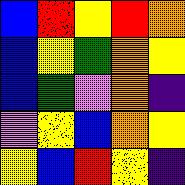[["blue", "red", "yellow", "red", "orange"], ["blue", "yellow", "green", "orange", "yellow"], ["blue", "green", "violet", "orange", "indigo"], ["violet", "yellow", "blue", "orange", "yellow"], ["yellow", "blue", "red", "yellow", "indigo"]]